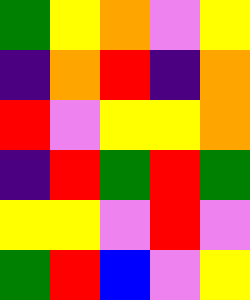[["green", "yellow", "orange", "violet", "yellow"], ["indigo", "orange", "red", "indigo", "orange"], ["red", "violet", "yellow", "yellow", "orange"], ["indigo", "red", "green", "red", "green"], ["yellow", "yellow", "violet", "red", "violet"], ["green", "red", "blue", "violet", "yellow"]]